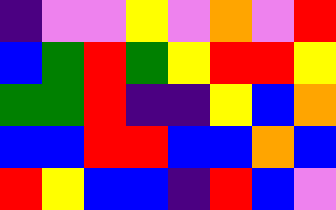[["indigo", "violet", "violet", "yellow", "violet", "orange", "violet", "red"], ["blue", "green", "red", "green", "yellow", "red", "red", "yellow"], ["green", "green", "red", "indigo", "indigo", "yellow", "blue", "orange"], ["blue", "blue", "red", "red", "blue", "blue", "orange", "blue"], ["red", "yellow", "blue", "blue", "indigo", "red", "blue", "violet"]]